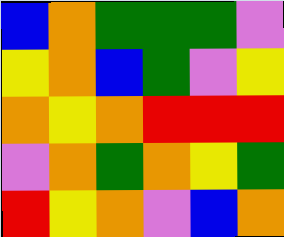[["blue", "orange", "green", "green", "green", "violet"], ["yellow", "orange", "blue", "green", "violet", "yellow"], ["orange", "yellow", "orange", "red", "red", "red"], ["violet", "orange", "green", "orange", "yellow", "green"], ["red", "yellow", "orange", "violet", "blue", "orange"]]